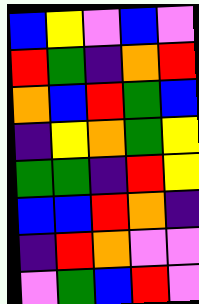[["blue", "yellow", "violet", "blue", "violet"], ["red", "green", "indigo", "orange", "red"], ["orange", "blue", "red", "green", "blue"], ["indigo", "yellow", "orange", "green", "yellow"], ["green", "green", "indigo", "red", "yellow"], ["blue", "blue", "red", "orange", "indigo"], ["indigo", "red", "orange", "violet", "violet"], ["violet", "green", "blue", "red", "violet"]]